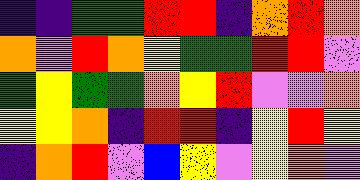[["indigo", "indigo", "green", "green", "red", "red", "indigo", "orange", "red", "orange"], ["orange", "violet", "red", "orange", "yellow", "green", "green", "red", "red", "violet"], ["green", "yellow", "green", "green", "orange", "yellow", "red", "violet", "violet", "orange"], ["yellow", "yellow", "orange", "indigo", "red", "red", "indigo", "yellow", "red", "yellow"], ["indigo", "orange", "red", "violet", "blue", "yellow", "violet", "yellow", "orange", "violet"]]